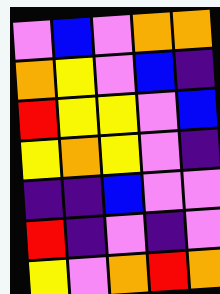[["violet", "blue", "violet", "orange", "orange"], ["orange", "yellow", "violet", "blue", "indigo"], ["red", "yellow", "yellow", "violet", "blue"], ["yellow", "orange", "yellow", "violet", "indigo"], ["indigo", "indigo", "blue", "violet", "violet"], ["red", "indigo", "violet", "indigo", "violet"], ["yellow", "violet", "orange", "red", "orange"]]